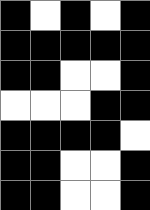[["black", "white", "black", "white", "black"], ["black", "black", "black", "black", "black"], ["black", "black", "white", "white", "black"], ["white", "white", "white", "black", "black"], ["black", "black", "black", "black", "white"], ["black", "black", "white", "white", "black"], ["black", "black", "white", "white", "black"]]